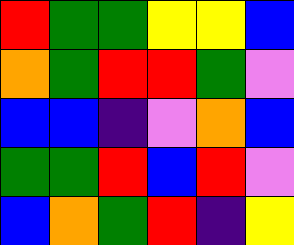[["red", "green", "green", "yellow", "yellow", "blue"], ["orange", "green", "red", "red", "green", "violet"], ["blue", "blue", "indigo", "violet", "orange", "blue"], ["green", "green", "red", "blue", "red", "violet"], ["blue", "orange", "green", "red", "indigo", "yellow"]]